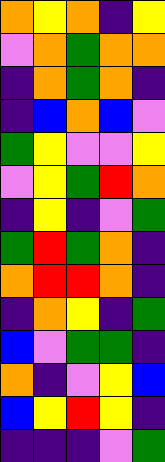[["orange", "yellow", "orange", "indigo", "yellow"], ["violet", "orange", "green", "orange", "orange"], ["indigo", "orange", "green", "orange", "indigo"], ["indigo", "blue", "orange", "blue", "violet"], ["green", "yellow", "violet", "violet", "yellow"], ["violet", "yellow", "green", "red", "orange"], ["indigo", "yellow", "indigo", "violet", "green"], ["green", "red", "green", "orange", "indigo"], ["orange", "red", "red", "orange", "indigo"], ["indigo", "orange", "yellow", "indigo", "green"], ["blue", "violet", "green", "green", "indigo"], ["orange", "indigo", "violet", "yellow", "blue"], ["blue", "yellow", "red", "yellow", "indigo"], ["indigo", "indigo", "indigo", "violet", "green"]]